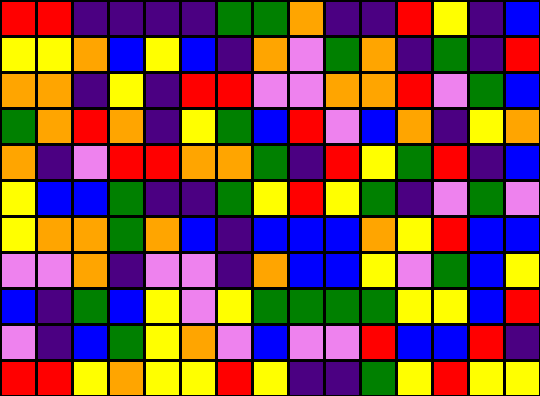[["red", "red", "indigo", "indigo", "indigo", "indigo", "green", "green", "orange", "indigo", "indigo", "red", "yellow", "indigo", "blue"], ["yellow", "yellow", "orange", "blue", "yellow", "blue", "indigo", "orange", "violet", "green", "orange", "indigo", "green", "indigo", "red"], ["orange", "orange", "indigo", "yellow", "indigo", "red", "red", "violet", "violet", "orange", "orange", "red", "violet", "green", "blue"], ["green", "orange", "red", "orange", "indigo", "yellow", "green", "blue", "red", "violet", "blue", "orange", "indigo", "yellow", "orange"], ["orange", "indigo", "violet", "red", "red", "orange", "orange", "green", "indigo", "red", "yellow", "green", "red", "indigo", "blue"], ["yellow", "blue", "blue", "green", "indigo", "indigo", "green", "yellow", "red", "yellow", "green", "indigo", "violet", "green", "violet"], ["yellow", "orange", "orange", "green", "orange", "blue", "indigo", "blue", "blue", "blue", "orange", "yellow", "red", "blue", "blue"], ["violet", "violet", "orange", "indigo", "violet", "violet", "indigo", "orange", "blue", "blue", "yellow", "violet", "green", "blue", "yellow"], ["blue", "indigo", "green", "blue", "yellow", "violet", "yellow", "green", "green", "green", "green", "yellow", "yellow", "blue", "red"], ["violet", "indigo", "blue", "green", "yellow", "orange", "violet", "blue", "violet", "violet", "red", "blue", "blue", "red", "indigo"], ["red", "red", "yellow", "orange", "yellow", "yellow", "red", "yellow", "indigo", "indigo", "green", "yellow", "red", "yellow", "yellow"]]